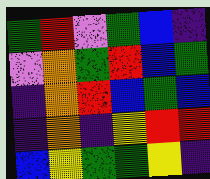[["green", "red", "violet", "green", "blue", "indigo"], ["violet", "orange", "green", "red", "blue", "green"], ["indigo", "orange", "red", "blue", "green", "blue"], ["indigo", "orange", "indigo", "yellow", "red", "red"], ["blue", "yellow", "green", "green", "yellow", "indigo"]]